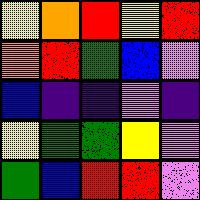[["yellow", "orange", "red", "yellow", "red"], ["orange", "red", "green", "blue", "violet"], ["blue", "indigo", "indigo", "violet", "indigo"], ["yellow", "green", "green", "yellow", "violet"], ["green", "blue", "red", "red", "violet"]]